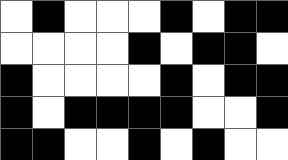[["white", "black", "white", "white", "white", "black", "white", "black", "black"], ["white", "white", "white", "white", "black", "white", "black", "black", "white"], ["black", "white", "white", "white", "white", "black", "white", "black", "black"], ["black", "white", "black", "black", "black", "black", "white", "white", "black"], ["black", "black", "white", "white", "black", "white", "black", "white", "white"]]